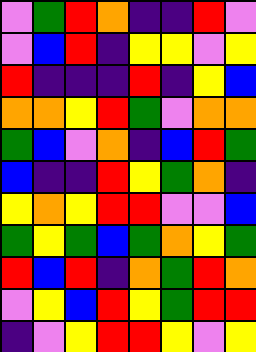[["violet", "green", "red", "orange", "indigo", "indigo", "red", "violet"], ["violet", "blue", "red", "indigo", "yellow", "yellow", "violet", "yellow"], ["red", "indigo", "indigo", "indigo", "red", "indigo", "yellow", "blue"], ["orange", "orange", "yellow", "red", "green", "violet", "orange", "orange"], ["green", "blue", "violet", "orange", "indigo", "blue", "red", "green"], ["blue", "indigo", "indigo", "red", "yellow", "green", "orange", "indigo"], ["yellow", "orange", "yellow", "red", "red", "violet", "violet", "blue"], ["green", "yellow", "green", "blue", "green", "orange", "yellow", "green"], ["red", "blue", "red", "indigo", "orange", "green", "red", "orange"], ["violet", "yellow", "blue", "red", "yellow", "green", "red", "red"], ["indigo", "violet", "yellow", "red", "red", "yellow", "violet", "yellow"]]